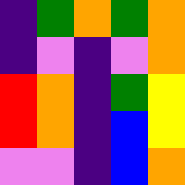[["indigo", "green", "orange", "green", "orange"], ["indigo", "violet", "indigo", "violet", "orange"], ["red", "orange", "indigo", "green", "yellow"], ["red", "orange", "indigo", "blue", "yellow"], ["violet", "violet", "indigo", "blue", "orange"]]